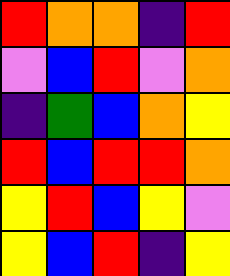[["red", "orange", "orange", "indigo", "red"], ["violet", "blue", "red", "violet", "orange"], ["indigo", "green", "blue", "orange", "yellow"], ["red", "blue", "red", "red", "orange"], ["yellow", "red", "blue", "yellow", "violet"], ["yellow", "blue", "red", "indigo", "yellow"]]